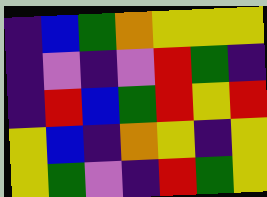[["indigo", "blue", "green", "orange", "yellow", "yellow", "yellow"], ["indigo", "violet", "indigo", "violet", "red", "green", "indigo"], ["indigo", "red", "blue", "green", "red", "yellow", "red"], ["yellow", "blue", "indigo", "orange", "yellow", "indigo", "yellow"], ["yellow", "green", "violet", "indigo", "red", "green", "yellow"]]